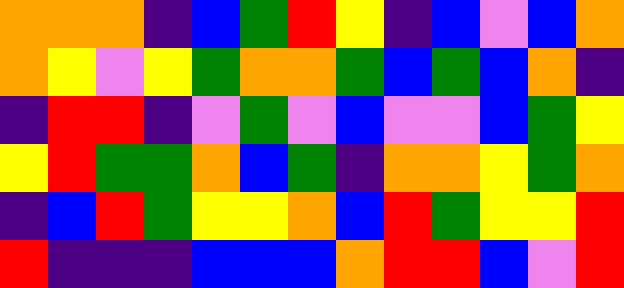[["orange", "orange", "orange", "indigo", "blue", "green", "red", "yellow", "indigo", "blue", "violet", "blue", "orange"], ["orange", "yellow", "violet", "yellow", "green", "orange", "orange", "green", "blue", "green", "blue", "orange", "indigo"], ["indigo", "red", "red", "indigo", "violet", "green", "violet", "blue", "violet", "violet", "blue", "green", "yellow"], ["yellow", "red", "green", "green", "orange", "blue", "green", "indigo", "orange", "orange", "yellow", "green", "orange"], ["indigo", "blue", "red", "green", "yellow", "yellow", "orange", "blue", "red", "green", "yellow", "yellow", "red"], ["red", "indigo", "indigo", "indigo", "blue", "blue", "blue", "orange", "red", "red", "blue", "violet", "red"]]